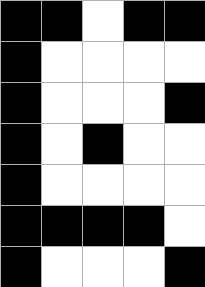[["black", "black", "white", "black", "black"], ["black", "white", "white", "white", "white"], ["black", "white", "white", "white", "black"], ["black", "white", "black", "white", "white"], ["black", "white", "white", "white", "white"], ["black", "black", "black", "black", "white"], ["black", "white", "white", "white", "black"]]